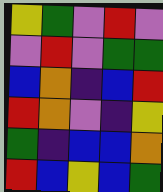[["yellow", "green", "violet", "red", "violet"], ["violet", "red", "violet", "green", "green"], ["blue", "orange", "indigo", "blue", "red"], ["red", "orange", "violet", "indigo", "yellow"], ["green", "indigo", "blue", "blue", "orange"], ["red", "blue", "yellow", "blue", "green"]]